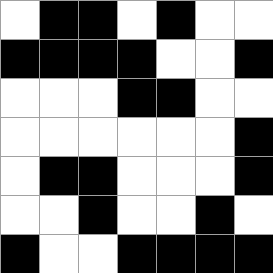[["white", "black", "black", "white", "black", "white", "white"], ["black", "black", "black", "black", "white", "white", "black"], ["white", "white", "white", "black", "black", "white", "white"], ["white", "white", "white", "white", "white", "white", "black"], ["white", "black", "black", "white", "white", "white", "black"], ["white", "white", "black", "white", "white", "black", "white"], ["black", "white", "white", "black", "black", "black", "black"]]